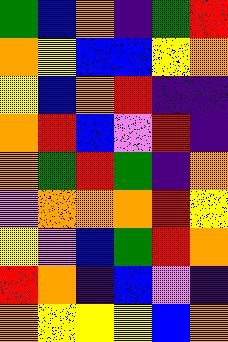[["green", "blue", "orange", "indigo", "green", "red"], ["orange", "yellow", "blue", "blue", "yellow", "orange"], ["yellow", "blue", "orange", "red", "indigo", "indigo"], ["orange", "red", "blue", "violet", "red", "indigo"], ["orange", "green", "red", "green", "indigo", "orange"], ["violet", "orange", "orange", "orange", "red", "yellow"], ["yellow", "violet", "blue", "green", "red", "orange"], ["red", "orange", "indigo", "blue", "violet", "indigo"], ["orange", "yellow", "yellow", "yellow", "blue", "orange"]]